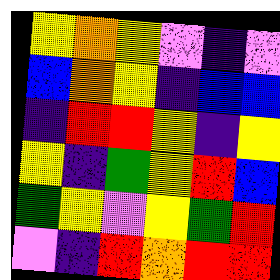[["yellow", "orange", "yellow", "violet", "indigo", "violet"], ["blue", "orange", "yellow", "indigo", "blue", "blue"], ["indigo", "red", "red", "yellow", "indigo", "yellow"], ["yellow", "indigo", "green", "yellow", "red", "blue"], ["green", "yellow", "violet", "yellow", "green", "red"], ["violet", "indigo", "red", "orange", "red", "red"]]